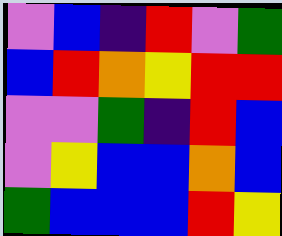[["violet", "blue", "indigo", "red", "violet", "green"], ["blue", "red", "orange", "yellow", "red", "red"], ["violet", "violet", "green", "indigo", "red", "blue"], ["violet", "yellow", "blue", "blue", "orange", "blue"], ["green", "blue", "blue", "blue", "red", "yellow"]]